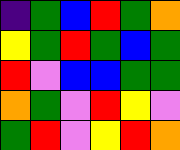[["indigo", "green", "blue", "red", "green", "orange"], ["yellow", "green", "red", "green", "blue", "green"], ["red", "violet", "blue", "blue", "green", "green"], ["orange", "green", "violet", "red", "yellow", "violet"], ["green", "red", "violet", "yellow", "red", "orange"]]